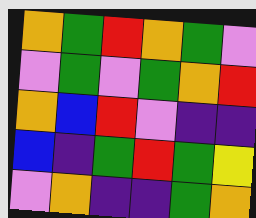[["orange", "green", "red", "orange", "green", "violet"], ["violet", "green", "violet", "green", "orange", "red"], ["orange", "blue", "red", "violet", "indigo", "indigo"], ["blue", "indigo", "green", "red", "green", "yellow"], ["violet", "orange", "indigo", "indigo", "green", "orange"]]